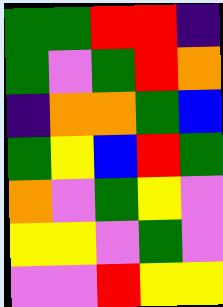[["green", "green", "red", "red", "indigo"], ["green", "violet", "green", "red", "orange"], ["indigo", "orange", "orange", "green", "blue"], ["green", "yellow", "blue", "red", "green"], ["orange", "violet", "green", "yellow", "violet"], ["yellow", "yellow", "violet", "green", "violet"], ["violet", "violet", "red", "yellow", "yellow"]]